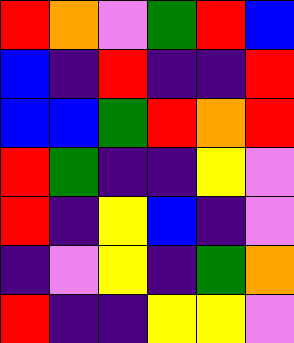[["red", "orange", "violet", "green", "red", "blue"], ["blue", "indigo", "red", "indigo", "indigo", "red"], ["blue", "blue", "green", "red", "orange", "red"], ["red", "green", "indigo", "indigo", "yellow", "violet"], ["red", "indigo", "yellow", "blue", "indigo", "violet"], ["indigo", "violet", "yellow", "indigo", "green", "orange"], ["red", "indigo", "indigo", "yellow", "yellow", "violet"]]